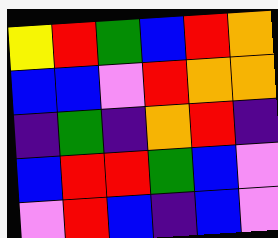[["yellow", "red", "green", "blue", "red", "orange"], ["blue", "blue", "violet", "red", "orange", "orange"], ["indigo", "green", "indigo", "orange", "red", "indigo"], ["blue", "red", "red", "green", "blue", "violet"], ["violet", "red", "blue", "indigo", "blue", "violet"]]